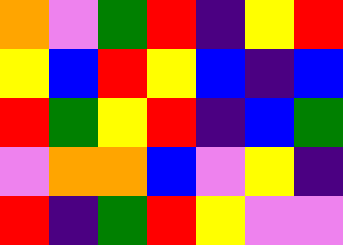[["orange", "violet", "green", "red", "indigo", "yellow", "red"], ["yellow", "blue", "red", "yellow", "blue", "indigo", "blue"], ["red", "green", "yellow", "red", "indigo", "blue", "green"], ["violet", "orange", "orange", "blue", "violet", "yellow", "indigo"], ["red", "indigo", "green", "red", "yellow", "violet", "violet"]]